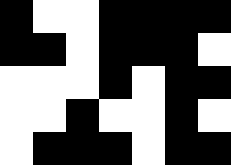[["black", "white", "white", "black", "black", "black", "black"], ["black", "black", "white", "black", "black", "black", "white"], ["white", "white", "white", "black", "white", "black", "black"], ["white", "white", "black", "white", "white", "black", "white"], ["white", "black", "black", "black", "white", "black", "black"]]